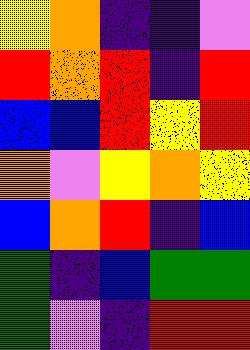[["yellow", "orange", "indigo", "indigo", "violet"], ["red", "orange", "red", "indigo", "red"], ["blue", "blue", "red", "yellow", "red"], ["orange", "violet", "yellow", "orange", "yellow"], ["blue", "orange", "red", "indigo", "blue"], ["green", "indigo", "blue", "green", "green"], ["green", "violet", "indigo", "red", "red"]]